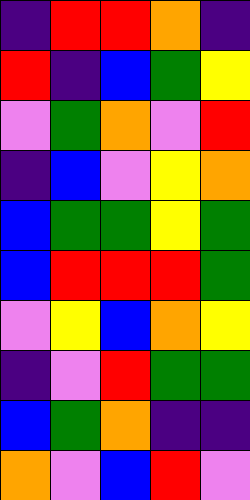[["indigo", "red", "red", "orange", "indigo"], ["red", "indigo", "blue", "green", "yellow"], ["violet", "green", "orange", "violet", "red"], ["indigo", "blue", "violet", "yellow", "orange"], ["blue", "green", "green", "yellow", "green"], ["blue", "red", "red", "red", "green"], ["violet", "yellow", "blue", "orange", "yellow"], ["indigo", "violet", "red", "green", "green"], ["blue", "green", "orange", "indigo", "indigo"], ["orange", "violet", "blue", "red", "violet"]]